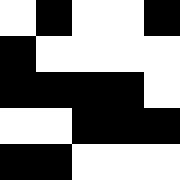[["white", "black", "white", "white", "black"], ["black", "white", "white", "white", "white"], ["black", "black", "black", "black", "white"], ["white", "white", "black", "black", "black"], ["black", "black", "white", "white", "white"]]